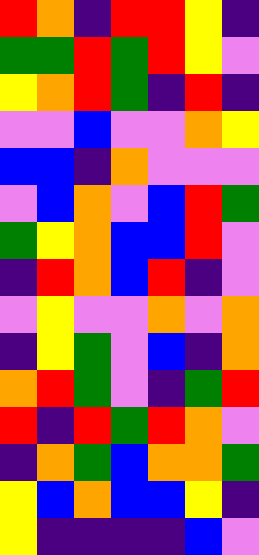[["red", "orange", "indigo", "red", "red", "yellow", "indigo"], ["green", "green", "red", "green", "red", "yellow", "violet"], ["yellow", "orange", "red", "green", "indigo", "red", "indigo"], ["violet", "violet", "blue", "violet", "violet", "orange", "yellow"], ["blue", "blue", "indigo", "orange", "violet", "violet", "violet"], ["violet", "blue", "orange", "violet", "blue", "red", "green"], ["green", "yellow", "orange", "blue", "blue", "red", "violet"], ["indigo", "red", "orange", "blue", "red", "indigo", "violet"], ["violet", "yellow", "violet", "violet", "orange", "violet", "orange"], ["indigo", "yellow", "green", "violet", "blue", "indigo", "orange"], ["orange", "red", "green", "violet", "indigo", "green", "red"], ["red", "indigo", "red", "green", "red", "orange", "violet"], ["indigo", "orange", "green", "blue", "orange", "orange", "green"], ["yellow", "blue", "orange", "blue", "blue", "yellow", "indigo"], ["yellow", "indigo", "indigo", "indigo", "indigo", "blue", "violet"]]